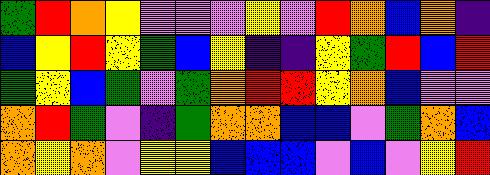[["green", "red", "orange", "yellow", "violet", "violet", "violet", "yellow", "violet", "red", "orange", "blue", "orange", "indigo"], ["blue", "yellow", "red", "yellow", "green", "blue", "yellow", "indigo", "indigo", "yellow", "green", "red", "blue", "red"], ["green", "yellow", "blue", "green", "violet", "green", "orange", "red", "red", "yellow", "orange", "blue", "violet", "violet"], ["orange", "red", "green", "violet", "indigo", "green", "orange", "orange", "blue", "blue", "violet", "green", "orange", "blue"], ["orange", "yellow", "orange", "violet", "yellow", "yellow", "blue", "blue", "blue", "violet", "blue", "violet", "yellow", "red"]]